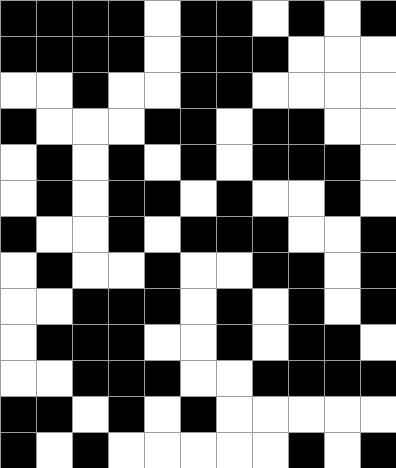[["black", "black", "black", "black", "white", "black", "black", "white", "black", "white", "black"], ["black", "black", "black", "black", "white", "black", "black", "black", "white", "white", "white"], ["white", "white", "black", "white", "white", "black", "black", "white", "white", "white", "white"], ["black", "white", "white", "white", "black", "black", "white", "black", "black", "white", "white"], ["white", "black", "white", "black", "white", "black", "white", "black", "black", "black", "white"], ["white", "black", "white", "black", "black", "white", "black", "white", "white", "black", "white"], ["black", "white", "white", "black", "white", "black", "black", "black", "white", "white", "black"], ["white", "black", "white", "white", "black", "white", "white", "black", "black", "white", "black"], ["white", "white", "black", "black", "black", "white", "black", "white", "black", "white", "black"], ["white", "black", "black", "black", "white", "white", "black", "white", "black", "black", "white"], ["white", "white", "black", "black", "black", "white", "white", "black", "black", "black", "black"], ["black", "black", "white", "black", "white", "black", "white", "white", "white", "white", "white"], ["black", "white", "black", "white", "white", "white", "white", "white", "black", "white", "black"]]